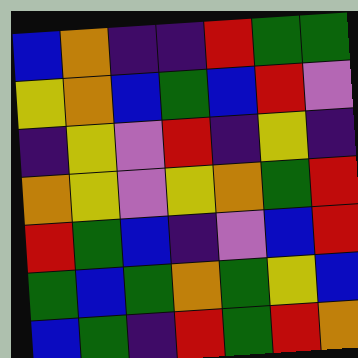[["blue", "orange", "indigo", "indigo", "red", "green", "green"], ["yellow", "orange", "blue", "green", "blue", "red", "violet"], ["indigo", "yellow", "violet", "red", "indigo", "yellow", "indigo"], ["orange", "yellow", "violet", "yellow", "orange", "green", "red"], ["red", "green", "blue", "indigo", "violet", "blue", "red"], ["green", "blue", "green", "orange", "green", "yellow", "blue"], ["blue", "green", "indigo", "red", "green", "red", "orange"]]